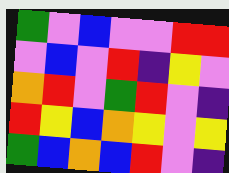[["green", "violet", "blue", "violet", "violet", "red", "red"], ["violet", "blue", "violet", "red", "indigo", "yellow", "violet"], ["orange", "red", "violet", "green", "red", "violet", "indigo"], ["red", "yellow", "blue", "orange", "yellow", "violet", "yellow"], ["green", "blue", "orange", "blue", "red", "violet", "indigo"]]